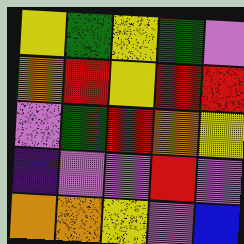[["yellow", "green", "yellow", "green", "violet"], ["orange", "red", "yellow", "red", "red"], ["violet", "green", "red", "orange", "yellow"], ["indigo", "violet", "violet", "red", "violet"], ["orange", "orange", "yellow", "violet", "blue"]]